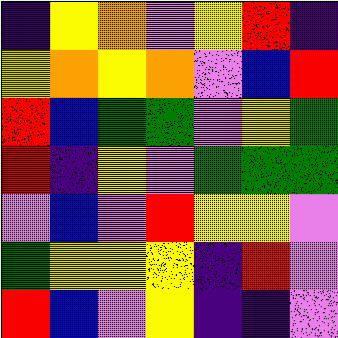[["indigo", "yellow", "orange", "violet", "yellow", "red", "indigo"], ["yellow", "orange", "yellow", "orange", "violet", "blue", "red"], ["red", "blue", "green", "green", "violet", "yellow", "green"], ["red", "indigo", "yellow", "violet", "green", "green", "green"], ["violet", "blue", "violet", "red", "yellow", "yellow", "violet"], ["green", "yellow", "yellow", "yellow", "indigo", "red", "violet"], ["red", "blue", "violet", "yellow", "indigo", "indigo", "violet"]]